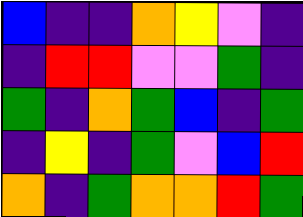[["blue", "indigo", "indigo", "orange", "yellow", "violet", "indigo"], ["indigo", "red", "red", "violet", "violet", "green", "indigo"], ["green", "indigo", "orange", "green", "blue", "indigo", "green"], ["indigo", "yellow", "indigo", "green", "violet", "blue", "red"], ["orange", "indigo", "green", "orange", "orange", "red", "green"]]